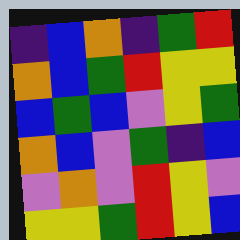[["indigo", "blue", "orange", "indigo", "green", "red"], ["orange", "blue", "green", "red", "yellow", "yellow"], ["blue", "green", "blue", "violet", "yellow", "green"], ["orange", "blue", "violet", "green", "indigo", "blue"], ["violet", "orange", "violet", "red", "yellow", "violet"], ["yellow", "yellow", "green", "red", "yellow", "blue"]]